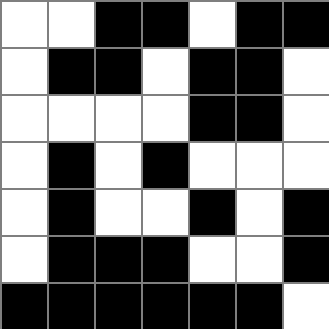[["white", "white", "black", "black", "white", "black", "black"], ["white", "black", "black", "white", "black", "black", "white"], ["white", "white", "white", "white", "black", "black", "white"], ["white", "black", "white", "black", "white", "white", "white"], ["white", "black", "white", "white", "black", "white", "black"], ["white", "black", "black", "black", "white", "white", "black"], ["black", "black", "black", "black", "black", "black", "white"]]